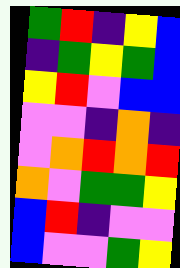[["green", "red", "indigo", "yellow", "blue"], ["indigo", "green", "yellow", "green", "blue"], ["yellow", "red", "violet", "blue", "blue"], ["violet", "violet", "indigo", "orange", "indigo"], ["violet", "orange", "red", "orange", "red"], ["orange", "violet", "green", "green", "yellow"], ["blue", "red", "indigo", "violet", "violet"], ["blue", "violet", "violet", "green", "yellow"]]